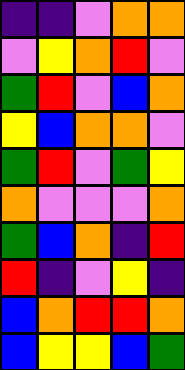[["indigo", "indigo", "violet", "orange", "orange"], ["violet", "yellow", "orange", "red", "violet"], ["green", "red", "violet", "blue", "orange"], ["yellow", "blue", "orange", "orange", "violet"], ["green", "red", "violet", "green", "yellow"], ["orange", "violet", "violet", "violet", "orange"], ["green", "blue", "orange", "indigo", "red"], ["red", "indigo", "violet", "yellow", "indigo"], ["blue", "orange", "red", "red", "orange"], ["blue", "yellow", "yellow", "blue", "green"]]